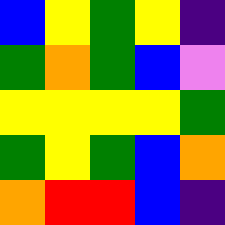[["blue", "yellow", "green", "yellow", "indigo"], ["green", "orange", "green", "blue", "violet"], ["yellow", "yellow", "yellow", "yellow", "green"], ["green", "yellow", "green", "blue", "orange"], ["orange", "red", "red", "blue", "indigo"]]